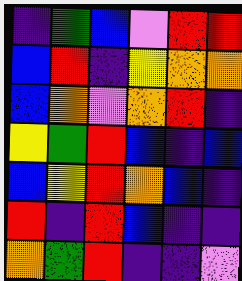[["indigo", "green", "blue", "violet", "red", "red"], ["blue", "red", "indigo", "yellow", "orange", "orange"], ["blue", "orange", "violet", "orange", "red", "indigo"], ["yellow", "green", "red", "blue", "indigo", "blue"], ["blue", "yellow", "red", "orange", "blue", "indigo"], ["red", "indigo", "red", "blue", "indigo", "indigo"], ["orange", "green", "red", "indigo", "indigo", "violet"]]